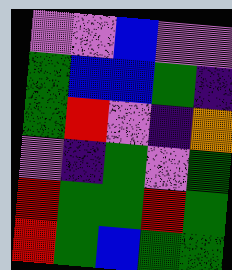[["violet", "violet", "blue", "violet", "violet"], ["green", "blue", "blue", "green", "indigo"], ["green", "red", "violet", "indigo", "orange"], ["violet", "indigo", "green", "violet", "green"], ["red", "green", "green", "red", "green"], ["red", "green", "blue", "green", "green"]]